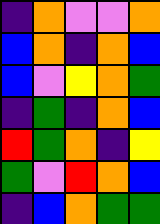[["indigo", "orange", "violet", "violet", "orange"], ["blue", "orange", "indigo", "orange", "blue"], ["blue", "violet", "yellow", "orange", "green"], ["indigo", "green", "indigo", "orange", "blue"], ["red", "green", "orange", "indigo", "yellow"], ["green", "violet", "red", "orange", "blue"], ["indigo", "blue", "orange", "green", "green"]]